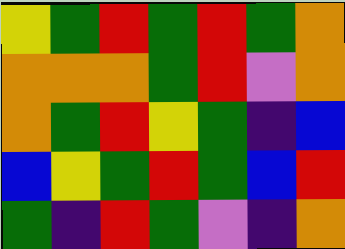[["yellow", "green", "red", "green", "red", "green", "orange"], ["orange", "orange", "orange", "green", "red", "violet", "orange"], ["orange", "green", "red", "yellow", "green", "indigo", "blue"], ["blue", "yellow", "green", "red", "green", "blue", "red"], ["green", "indigo", "red", "green", "violet", "indigo", "orange"]]